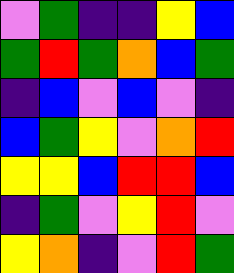[["violet", "green", "indigo", "indigo", "yellow", "blue"], ["green", "red", "green", "orange", "blue", "green"], ["indigo", "blue", "violet", "blue", "violet", "indigo"], ["blue", "green", "yellow", "violet", "orange", "red"], ["yellow", "yellow", "blue", "red", "red", "blue"], ["indigo", "green", "violet", "yellow", "red", "violet"], ["yellow", "orange", "indigo", "violet", "red", "green"]]